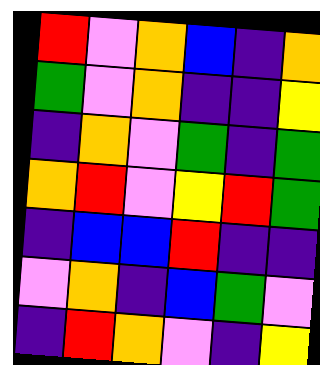[["red", "violet", "orange", "blue", "indigo", "orange"], ["green", "violet", "orange", "indigo", "indigo", "yellow"], ["indigo", "orange", "violet", "green", "indigo", "green"], ["orange", "red", "violet", "yellow", "red", "green"], ["indigo", "blue", "blue", "red", "indigo", "indigo"], ["violet", "orange", "indigo", "blue", "green", "violet"], ["indigo", "red", "orange", "violet", "indigo", "yellow"]]